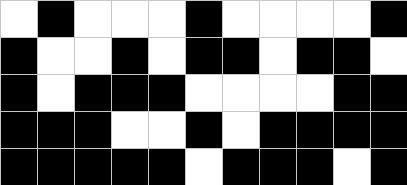[["white", "black", "white", "white", "white", "black", "white", "white", "white", "white", "black"], ["black", "white", "white", "black", "white", "black", "black", "white", "black", "black", "white"], ["black", "white", "black", "black", "black", "white", "white", "white", "white", "black", "black"], ["black", "black", "black", "white", "white", "black", "white", "black", "black", "black", "black"], ["black", "black", "black", "black", "black", "white", "black", "black", "black", "white", "black"]]